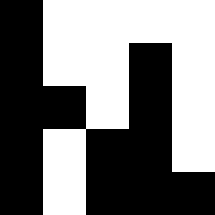[["black", "white", "white", "white", "white"], ["black", "white", "white", "black", "white"], ["black", "black", "white", "black", "white"], ["black", "white", "black", "black", "white"], ["black", "white", "black", "black", "black"]]